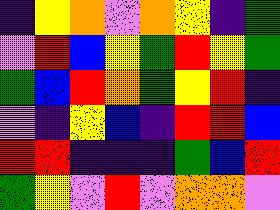[["indigo", "yellow", "orange", "violet", "orange", "yellow", "indigo", "green"], ["violet", "red", "blue", "yellow", "green", "red", "yellow", "green"], ["green", "blue", "red", "orange", "green", "yellow", "red", "indigo"], ["violet", "indigo", "yellow", "blue", "indigo", "red", "red", "blue"], ["red", "red", "indigo", "indigo", "indigo", "green", "blue", "red"], ["green", "yellow", "violet", "red", "violet", "orange", "orange", "violet"]]